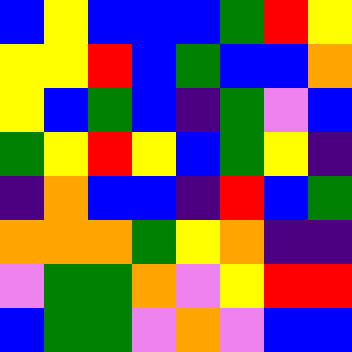[["blue", "yellow", "blue", "blue", "blue", "green", "red", "yellow"], ["yellow", "yellow", "red", "blue", "green", "blue", "blue", "orange"], ["yellow", "blue", "green", "blue", "indigo", "green", "violet", "blue"], ["green", "yellow", "red", "yellow", "blue", "green", "yellow", "indigo"], ["indigo", "orange", "blue", "blue", "indigo", "red", "blue", "green"], ["orange", "orange", "orange", "green", "yellow", "orange", "indigo", "indigo"], ["violet", "green", "green", "orange", "violet", "yellow", "red", "red"], ["blue", "green", "green", "violet", "orange", "violet", "blue", "blue"]]